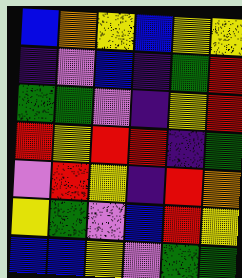[["blue", "orange", "yellow", "blue", "yellow", "yellow"], ["indigo", "violet", "blue", "indigo", "green", "red"], ["green", "green", "violet", "indigo", "yellow", "red"], ["red", "yellow", "red", "red", "indigo", "green"], ["violet", "red", "yellow", "indigo", "red", "orange"], ["yellow", "green", "violet", "blue", "red", "yellow"], ["blue", "blue", "yellow", "violet", "green", "green"]]